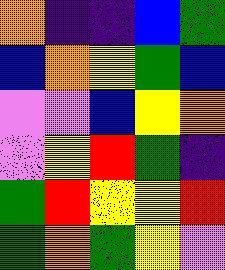[["orange", "indigo", "indigo", "blue", "green"], ["blue", "orange", "yellow", "green", "blue"], ["violet", "violet", "blue", "yellow", "orange"], ["violet", "yellow", "red", "green", "indigo"], ["green", "red", "yellow", "yellow", "red"], ["green", "orange", "green", "yellow", "violet"]]